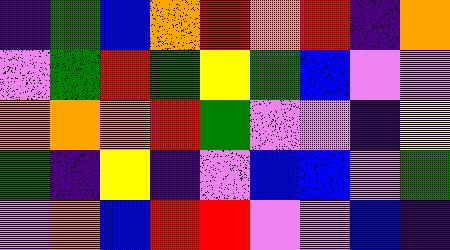[["indigo", "green", "blue", "orange", "red", "orange", "red", "indigo", "orange"], ["violet", "green", "red", "green", "yellow", "green", "blue", "violet", "violet"], ["orange", "orange", "orange", "red", "green", "violet", "violet", "indigo", "yellow"], ["green", "indigo", "yellow", "indigo", "violet", "blue", "blue", "violet", "green"], ["violet", "orange", "blue", "red", "red", "violet", "violet", "blue", "indigo"]]